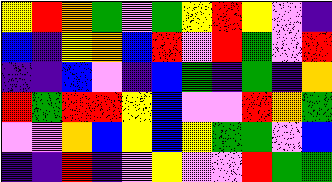[["yellow", "red", "orange", "green", "violet", "green", "yellow", "red", "yellow", "violet", "indigo"], ["blue", "indigo", "yellow", "orange", "blue", "red", "violet", "red", "green", "violet", "red"], ["indigo", "indigo", "blue", "violet", "indigo", "blue", "green", "indigo", "green", "indigo", "orange"], ["red", "green", "red", "red", "yellow", "blue", "violet", "violet", "red", "orange", "green"], ["violet", "violet", "orange", "blue", "yellow", "blue", "yellow", "green", "green", "violet", "blue"], ["indigo", "indigo", "red", "indigo", "violet", "yellow", "violet", "violet", "red", "green", "green"]]